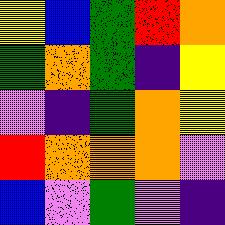[["yellow", "blue", "green", "red", "orange"], ["green", "orange", "green", "indigo", "yellow"], ["violet", "indigo", "green", "orange", "yellow"], ["red", "orange", "orange", "orange", "violet"], ["blue", "violet", "green", "violet", "indigo"]]